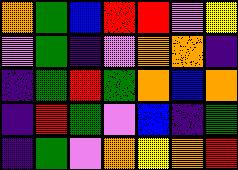[["orange", "green", "blue", "red", "red", "violet", "yellow"], ["violet", "green", "indigo", "violet", "orange", "orange", "indigo"], ["indigo", "green", "red", "green", "orange", "blue", "orange"], ["indigo", "red", "green", "violet", "blue", "indigo", "green"], ["indigo", "green", "violet", "orange", "yellow", "orange", "red"]]